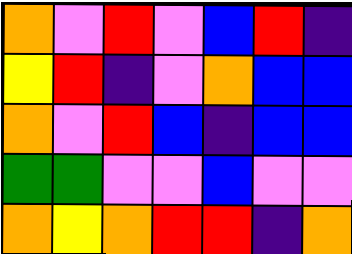[["orange", "violet", "red", "violet", "blue", "red", "indigo"], ["yellow", "red", "indigo", "violet", "orange", "blue", "blue"], ["orange", "violet", "red", "blue", "indigo", "blue", "blue"], ["green", "green", "violet", "violet", "blue", "violet", "violet"], ["orange", "yellow", "orange", "red", "red", "indigo", "orange"]]